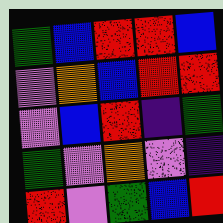[["green", "blue", "red", "red", "blue"], ["violet", "orange", "blue", "red", "red"], ["violet", "blue", "red", "indigo", "green"], ["green", "violet", "orange", "violet", "indigo"], ["red", "violet", "green", "blue", "red"]]